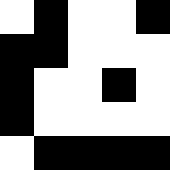[["white", "black", "white", "white", "black"], ["black", "black", "white", "white", "white"], ["black", "white", "white", "black", "white"], ["black", "white", "white", "white", "white"], ["white", "black", "black", "black", "black"]]